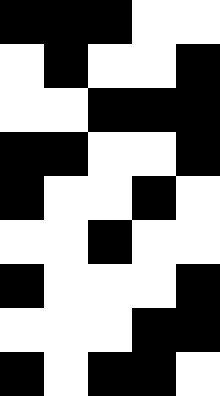[["black", "black", "black", "white", "white"], ["white", "black", "white", "white", "black"], ["white", "white", "black", "black", "black"], ["black", "black", "white", "white", "black"], ["black", "white", "white", "black", "white"], ["white", "white", "black", "white", "white"], ["black", "white", "white", "white", "black"], ["white", "white", "white", "black", "black"], ["black", "white", "black", "black", "white"]]